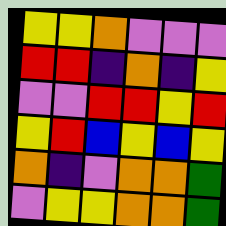[["yellow", "yellow", "orange", "violet", "violet", "violet"], ["red", "red", "indigo", "orange", "indigo", "yellow"], ["violet", "violet", "red", "red", "yellow", "red"], ["yellow", "red", "blue", "yellow", "blue", "yellow"], ["orange", "indigo", "violet", "orange", "orange", "green"], ["violet", "yellow", "yellow", "orange", "orange", "green"]]